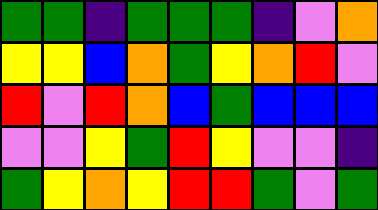[["green", "green", "indigo", "green", "green", "green", "indigo", "violet", "orange"], ["yellow", "yellow", "blue", "orange", "green", "yellow", "orange", "red", "violet"], ["red", "violet", "red", "orange", "blue", "green", "blue", "blue", "blue"], ["violet", "violet", "yellow", "green", "red", "yellow", "violet", "violet", "indigo"], ["green", "yellow", "orange", "yellow", "red", "red", "green", "violet", "green"]]